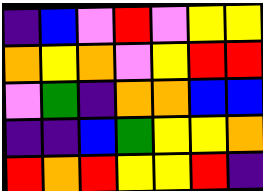[["indigo", "blue", "violet", "red", "violet", "yellow", "yellow"], ["orange", "yellow", "orange", "violet", "yellow", "red", "red"], ["violet", "green", "indigo", "orange", "orange", "blue", "blue"], ["indigo", "indigo", "blue", "green", "yellow", "yellow", "orange"], ["red", "orange", "red", "yellow", "yellow", "red", "indigo"]]